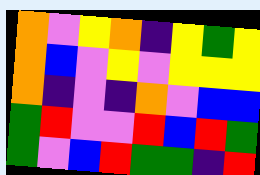[["orange", "violet", "yellow", "orange", "indigo", "yellow", "green", "yellow"], ["orange", "blue", "violet", "yellow", "violet", "yellow", "yellow", "yellow"], ["orange", "indigo", "violet", "indigo", "orange", "violet", "blue", "blue"], ["green", "red", "violet", "violet", "red", "blue", "red", "green"], ["green", "violet", "blue", "red", "green", "green", "indigo", "red"]]